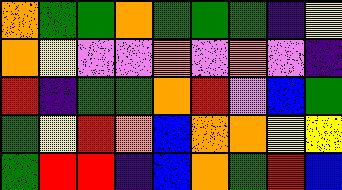[["orange", "green", "green", "orange", "green", "green", "green", "indigo", "yellow"], ["orange", "yellow", "violet", "violet", "orange", "violet", "orange", "violet", "indigo"], ["red", "indigo", "green", "green", "orange", "red", "violet", "blue", "green"], ["green", "yellow", "red", "orange", "blue", "orange", "orange", "yellow", "yellow"], ["green", "red", "red", "indigo", "blue", "orange", "green", "red", "blue"]]